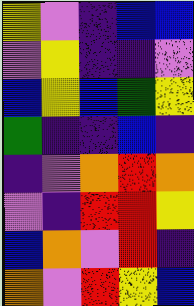[["yellow", "violet", "indigo", "blue", "blue"], ["violet", "yellow", "indigo", "indigo", "violet"], ["blue", "yellow", "blue", "green", "yellow"], ["green", "indigo", "indigo", "blue", "indigo"], ["indigo", "violet", "orange", "red", "orange"], ["violet", "indigo", "red", "red", "yellow"], ["blue", "orange", "violet", "red", "indigo"], ["orange", "violet", "red", "yellow", "blue"]]